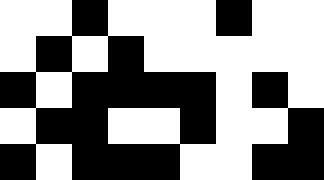[["white", "white", "black", "white", "white", "white", "black", "white", "white"], ["white", "black", "white", "black", "white", "white", "white", "white", "white"], ["black", "white", "black", "black", "black", "black", "white", "black", "white"], ["white", "black", "black", "white", "white", "black", "white", "white", "black"], ["black", "white", "black", "black", "black", "white", "white", "black", "black"]]